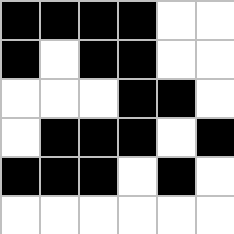[["black", "black", "black", "black", "white", "white"], ["black", "white", "black", "black", "white", "white"], ["white", "white", "white", "black", "black", "white"], ["white", "black", "black", "black", "white", "black"], ["black", "black", "black", "white", "black", "white"], ["white", "white", "white", "white", "white", "white"]]